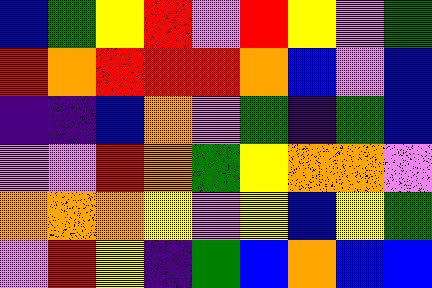[["blue", "green", "yellow", "red", "violet", "red", "yellow", "violet", "green"], ["red", "orange", "red", "red", "red", "orange", "blue", "violet", "blue"], ["indigo", "indigo", "blue", "orange", "violet", "green", "indigo", "green", "blue"], ["violet", "violet", "red", "orange", "green", "yellow", "orange", "orange", "violet"], ["orange", "orange", "orange", "yellow", "violet", "yellow", "blue", "yellow", "green"], ["violet", "red", "yellow", "indigo", "green", "blue", "orange", "blue", "blue"]]